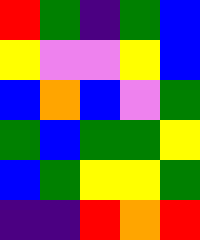[["red", "green", "indigo", "green", "blue"], ["yellow", "violet", "violet", "yellow", "blue"], ["blue", "orange", "blue", "violet", "green"], ["green", "blue", "green", "green", "yellow"], ["blue", "green", "yellow", "yellow", "green"], ["indigo", "indigo", "red", "orange", "red"]]